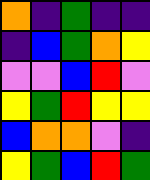[["orange", "indigo", "green", "indigo", "indigo"], ["indigo", "blue", "green", "orange", "yellow"], ["violet", "violet", "blue", "red", "violet"], ["yellow", "green", "red", "yellow", "yellow"], ["blue", "orange", "orange", "violet", "indigo"], ["yellow", "green", "blue", "red", "green"]]